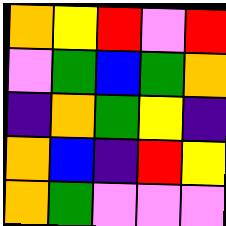[["orange", "yellow", "red", "violet", "red"], ["violet", "green", "blue", "green", "orange"], ["indigo", "orange", "green", "yellow", "indigo"], ["orange", "blue", "indigo", "red", "yellow"], ["orange", "green", "violet", "violet", "violet"]]